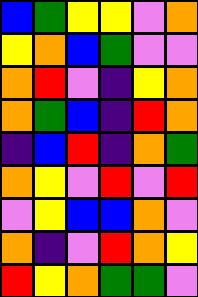[["blue", "green", "yellow", "yellow", "violet", "orange"], ["yellow", "orange", "blue", "green", "violet", "violet"], ["orange", "red", "violet", "indigo", "yellow", "orange"], ["orange", "green", "blue", "indigo", "red", "orange"], ["indigo", "blue", "red", "indigo", "orange", "green"], ["orange", "yellow", "violet", "red", "violet", "red"], ["violet", "yellow", "blue", "blue", "orange", "violet"], ["orange", "indigo", "violet", "red", "orange", "yellow"], ["red", "yellow", "orange", "green", "green", "violet"]]